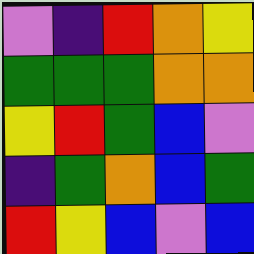[["violet", "indigo", "red", "orange", "yellow"], ["green", "green", "green", "orange", "orange"], ["yellow", "red", "green", "blue", "violet"], ["indigo", "green", "orange", "blue", "green"], ["red", "yellow", "blue", "violet", "blue"]]